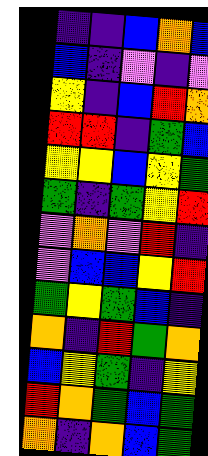[["indigo", "indigo", "blue", "orange", "blue"], ["blue", "indigo", "violet", "indigo", "violet"], ["yellow", "indigo", "blue", "red", "orange"], ["red", "red", "indigo", "green", "blue"], ["yellow", "yellow", "blue", "yellow", "green"], ["green", "indigo", "green", "yellow", "red"], ["violet", "orange", "violet", "red", "indigo"], ["violet", "blue", "blue", "yellow", "red"], ["green", "yellow", "green", "blue", "indigo"], ["orange", "indigo", "red", "green", "orange"], ["blue", "yellow", "green", "indigo", "yellow"], ["red", "orange", "green", "blue", "green"], ["orange", "indigo", "orange", "blue", "green"]]